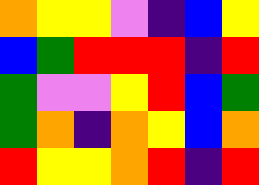[["orange", "yellow", "yellow", "violet", "indigo", "blue", "yellow"], ["blue", "green", "red", "red", "red", "indigo", "red"], ["green", "violet", "violet", "yellow", "red", "blue", "green"], ["green", "orange", "indigo", "orange", "yellow", "blue", "orange"], ["red", "yellow", "yellow", "orange", "red", "indigo", "red"]]